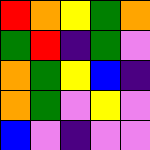[["red", "orange", "yellow", "green", "orange"], ["green", "red", "indigo", "green", "violet"], ["orange", "green", "yellow", "blue", "indigo"], ["orange", "green", "violet", "yellow", "violet"], ["blue", "violet", "indigo", "violet", "violet"]]